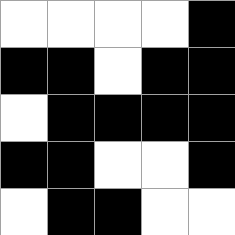[["white", "white", "white", "white", "black"], ["black", "black", "white", "black", "black"], ["white", "black", "black", "black", "black"], ["black", "black", "white", "white", "black"], ["white", "black", "black", "white", "white"]]